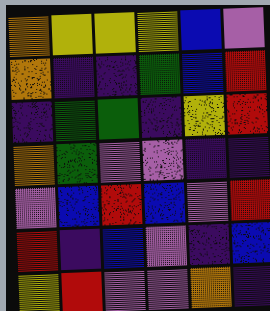[["orange", "yellow", "yellow", "yellow", "blue", "violet"], ["orange", "indigo", "indigo", "green", "blue", "red"], ["indigo", "green", "green", "indigo", "yellow", "red"], ["orange", "green", "violet", "violet", "indigo", "indigo"], ["violet", "blue", "red", "blue", "violet", "red"], ["red", "indigo", "blue", "violet", "indigo", "blue"], ["yellow", "red", "violet", "violet", "orange", "indigo"]]